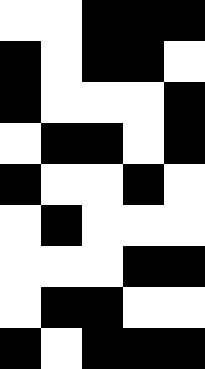[["white", "white", "black", "black", "black"], ["black", "white", "black", "black", "white"], ["black", "white", "white", "white", "black"], ["white", "black", "black", "white", "black"], ["black", "white", "white", "black", "white"], ["white", "black", "white", "white", "white"], ["white", "white", "white", "black", "black"], ["white", "black", "black", "white", "white"], ["black", "white", "black", "black", "black"]]